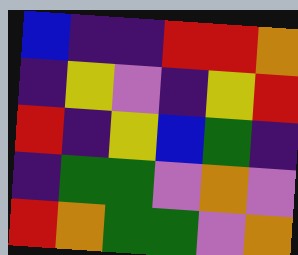[["blue", "indigo", "indigo", "red", "red", "orange"], ["indigo", "yellow", "violet", "indigo", "yellow", "red"], ["red", "indigo", "yellow", "blue", "green", "indigo"], ["indigo", "green", "green", "violet", "orange", "violet"], ["red", "orange", "green", "green", "violet", "orange"]]